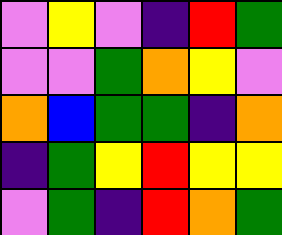[["violet", "yellow", "violet", "indigo", "red", "green"], ["violet", "violet", "green", "orange", "yellow", "violet"], ["orange", "blue", "green", "green", "indigo", "orange"], ["indigo", "green", "yellow", "red", "yellow", "yellow"], ["violet", "green", "indigo", "red", "orange", "green"]]